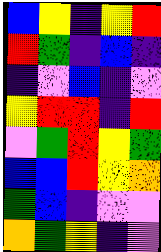[["blue", "yellow", "indigo", "yellow", "red"], ["red", "green", "indigo", "blue", "indigo"], ["indigo", "violet", "blue", "indigo", "violet"], ["yellow", "red", "red", "indigo", "red"], ["violet", "green", "red", "yellow", "green"], ["blue", "blue", "red", "yellow", "orange"], ["green", "blue", "indigo", "violet", "violet"], ["orange", "green", "yellow", "indigo", "violet"]]